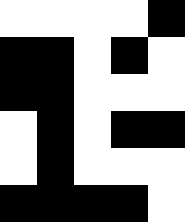[["white", "white", "white", "white", "black"], ["black", "black", "white", "black", "white"], ["black", "black", "white", "white", "white"], ["white", "black", "white", "black", "black"], ["white", "black", "white", "white", "white"], ["black", "black", "black", "black", "white"]]